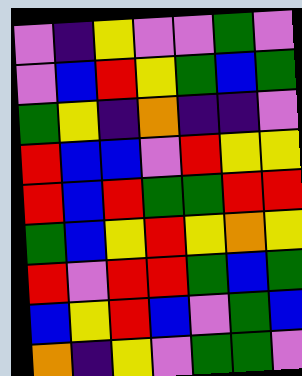[["violet", "indigo", "yellow", "violet", "violet", "green", "violet"], ["violet", "blue", "red", "yellow", "green", "blue", "green"], ["green", "yellow", "indigo", "orange", "indigo", "indigo", "violet"], ["red", "blue", "blue", "violet", "red", "yellow", "yellow"], ["red", "blue", "red", "green", "green", "red", "red"], ["green", "blue", "yellow", "red", "yellow", "orange", "yellow"], ["red", "violet", "red", "red", "green", "blue", "green"], ["blue", "yellow", "red", "blue", "violet", "green", "blue"], ["orange", "indigo", "yellow", "violet", "green", "green", "violet"]]